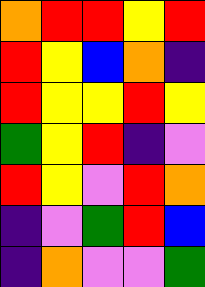[["orange", "red", "red", "yellow", "red"], ["red", "yellow", "blue", "orange", "indigo"], ["red", "yellow", "yellow", "red", "yellow"], ["green", "yellow", "red", "indigo", "violet"], ["red", "yellow", "violet", "red", "orange"], ["indigo", "violet", "green", "red", "blue"], ["indigo", "orange", "violet", "violet", "green"]]